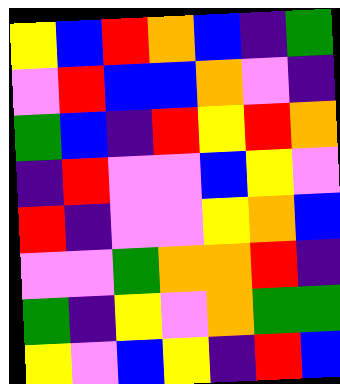[["yellow", "blue", "red", "orange", "blue", "indigo", "green"], ["violet", "red", "blue", "blue", "orange", "violet", "indigo"], ["green", "blue", "indigo", "red", "yellow", "red", "orange"], ["indigo", "red", "violet", "violet", "blue", "yellow", "violet"], ["red", "indigo", "violet", "violet", "yellow", "orange", "blue"], ["violet", "violet", "green", "orange", "orange", "red", "indigo"], ["green", "indigo", "yellow", "violet", "orange", "green", "green"], ["yellow", "violet", "blue", "yellow", "indigo", "red", "blue"]]